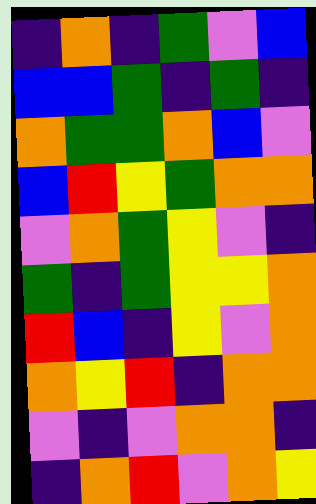[["indigo", "orange", "indigo", "green", "violet", "blue"], ["blue", "blue", "green", "indigo", "green", "indigo"], ["orange", "green", "green", "orange", "blue", "violet"], ["blue", "red", "yellow", "green", "orange", "orange"], ["violet", "orange", "green", "yellow", "violet", "indigo"], ["green", "indigo", "green", "yellow", "yellow", "orange"], ["red", "blue", "indigo", "yellow", "violet", "orange"], ["orange", "yellow", "red", "indigo", "orange", "orange"], ["violet", "indigo", "violet", "orange", "orange", "indigo"], ["indigo", "orange", "red", "violet", "orange", "yellow"]]